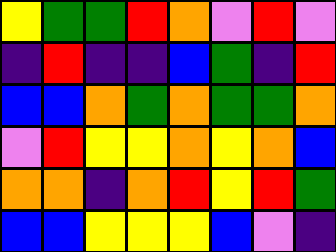[["yellow", "green", "green", "red", "orange", "violet", "red", "violet"], ["indigo", "red", "indigo", "indigo", "blue", "green", "indigo", "red"], ["blue", "blue", "orange", "green", "orange", "green", "green", "orange"], ["violet", "red", "yellow", "yellow", "orange", "yellow", "orange", "blue"], ["orange", "orange", "indigo", "orange", "red", "yellow", "red", "green"], ["blue", "blue", "yellow", "yellow", "yellow", "blue", "violet", "indigo"]]